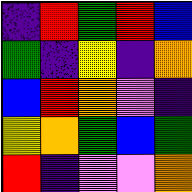[["indigo", "red", "green", "red", "blue"], ["green", "indigo", "yellow", "indigo", "orange"], ["blue", "red", "orange", "violet", "indigo"], ["yellow", "orange", "green", "blue", "green"], ["red", "indigo", "violet", "violet", "orange"]]